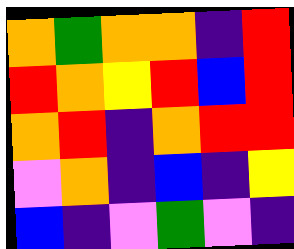[["orange", "green", "orange", "orange", "indigo", "red"], ["red", "orange", "yellow", "red", "blue", "red"], ["orange", "red", "indigo", "orange", "red", "red"], ["violet", "orange", "indigo", "blue", "indigo", "yellow"], ["blue", "indigo", "violet", "green", "violet", "indigo"]]